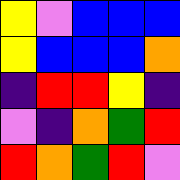[["yellow", "violet", "blue", "blue", "blue"], ["yellow", "blue", "blue", "blue", "orange"], ["indigo", "red", "red", "yellow", "indigo"], ["violet", "indigo", "orange", "green", "red"], ["red", "orange", "green", "red", "violet"]]